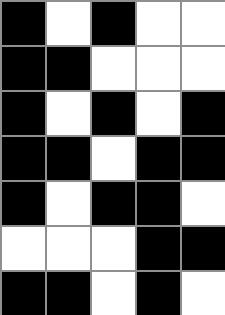[["black", "white", "black", "white", "white"], ["black", "black", "white", "white", "white"], ["black", "white", "black", "white", "black"], ["black", "black", "white", "black", "black"], ["black", "white", "black", "black", "white"], ["white", "white", "white", "black", "black"], ["black", "black", "white", "black", "white"]]